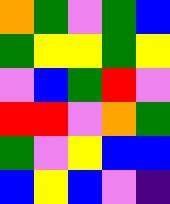[["orange", "green", "violet", "green", "blue"], ["green", "yellow", "yellow", "green", "yellow"], ["violet", "blue", "green", "red", "violet"], ["red", "red", "violet", "orange", "green"], ["green", "violet", "yellow", "blue", "blue"], ["blue", "yellow", "blue", "violet", "indigo"]]